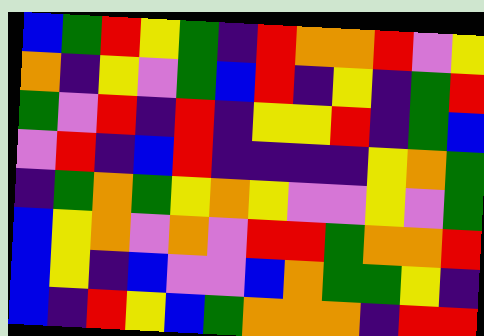[["blue", "green", "red", "yellow", "green", "indigo", "red", "orange", "orange", "red", "violet", "yellow"], ["orange", "indigo", "yellow", "violet", "green", "blue", "red", "indigo", "yellow", "indigo", "green", "red"], ["green", "violet", "red", "indigo", "red", "indigo", "yellow", "yellow", "red", "indigo", "green", "blue"], ["violet", "red", "indigo", "blue", "red", "indigo", "indigo", "indigo", "indigo", "yellow", "orange", "green"], ["indigo", "green", "orange", "green", "yellow", "orange", "yellow", "violet", "violet", "yellow", "violet", "green"], ["blue", "yellow", "orange", "violet", "orange", "violet", "red", "red", "green", "orange", "orange", "red"], ["blue", "yellow", "indigo", "blue", "violet", "violet", "blue", "orange", "green", "green", "yellow", "indigo"], ["blue", "indigo", "red", "yellow", "blue", "green", "orange", "orange", "orange", "indigo", "red", "red"]]